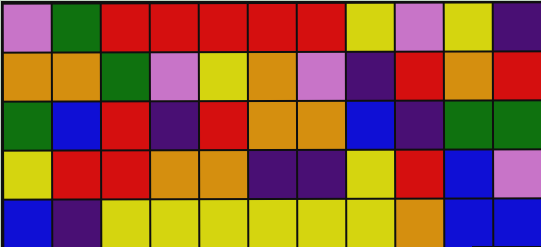[["violet", "green", "red", "red", "red", "red", "red", "yellow", "violet", "yellow", "indigo"], ["orange", "orange", "green", "violet", "yellow", "orange", "violet", "indigo", "red", "orange", "red"], ["green", "blue", "red", "indigo", "red", "orange", "orange", "blue", "indigo", "green", "green"], ["yellow", "red", "red", "orange", "orange", "indigo", "indigo", "yellow", "red", "blue", "violet"], ["blue", "indigo", "yellow", "yellow", "yellow", "yellow", "yellow", "yellow", "orange", "blue", "blue"]]